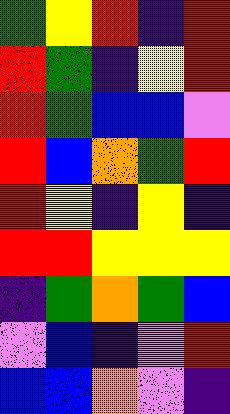[["green", "yellow", "red", "indigo", "red"], ["red", "green", "indigo", "yellow", "red"], ["red", "green", "blue", "blue", "violet"], ["red", "blue", "orange", "green", "red"], ["red", "yellow", "indigo", "yellow", "indigo"], ["red", "red", "yellow", "yellow", "yellow"], ["indigo", "green", "orange", "green", "blue"], ["violet", "blue", "indigo", "violet", "red"], ["blue", "blue", "orange", "violet", "indigo"]]